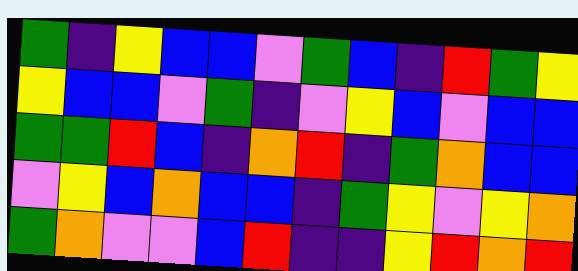[["green", "indigo", "yellow", "blue", "blue", "violet", "green", "blue", "indigo", "red", "green", "yellow"], ["yellow", "blue", "blue", "violet", "green", "indigo", "violet", "yellow", "blue", "violet", "blue", "blue"], ["green", "green", "red", "blue", "indigo", "orange", "red", "indigo", "green", "orange", "blue", "blue"], ["violet", "yellow", "blue", "orange", "blue", "blue", "indigo", "green", "yellow", "violet", "yellow", "orange"], ["green", "orange", "violet", "violet", "blue", "red", "indigo", "indigo", "yellow", "red", "orange", "red"]]